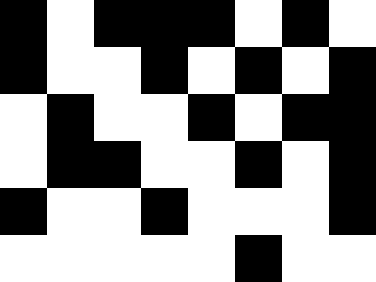[["black", "white", "black", "black", "black", "white", "black", "white"], ["black", "white", "white", "black", "white", "black", "white", "black"], ["white", "black", "white", "white", "black", "white", "black", "black"], ["white", "black", "black", "white", "white", "black", "white", "black"], ["black", "white", "white", "black", "white", "white", "white", "black"], ["white", "white", "white", "white", "white", "black", "white", "white"]]